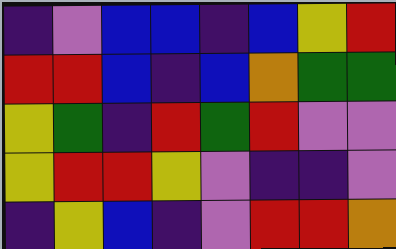[["indigo", "violet", "blue", "blue", "indigo", "blue", "yellow", "red"], ["red", "red", "blue", "indigo", "blue", "orange", "green", "green"], ["yellow", "green", "indigo", "red", "green", "red", "violet", "violet"], ["yellow", "red", "red", "yellow", "violet", "indigo", "indigo", "violet"], ["indigo", "yellow", "blue", "indigo", "violet", "red", "red", "orange"]]